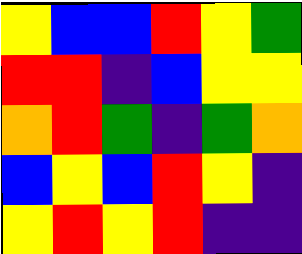[["yellow", "blue", "blue", "red", "yellow", "green"], ["red", "red", "indigo", "blue", "yellow", "yellow"], ["orange", "red", "green", "indigo", "green", "orange"], ["blue", "yellow", "blue", "red", "yellow", "indigo"], ["yellow", "red", "yellow", "red", "indigo", "indigo"]]